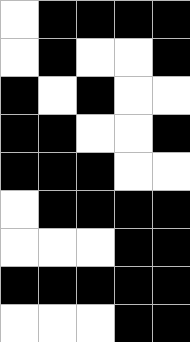[["white", "black", "black", "black", "black"], ["white", "black", "white", "white", "black"], ["black", "white", "black", "white", "white"], ["black", "black", "white", "white", "black"], ["black", "black", "black", "white", "white"], ["white", "black", "black", "black", "black"], ["white", "white", "white", "black", "black"], ["black", "black", "black", "black", "black"], ["white", "white", "white", "black", "black"]]